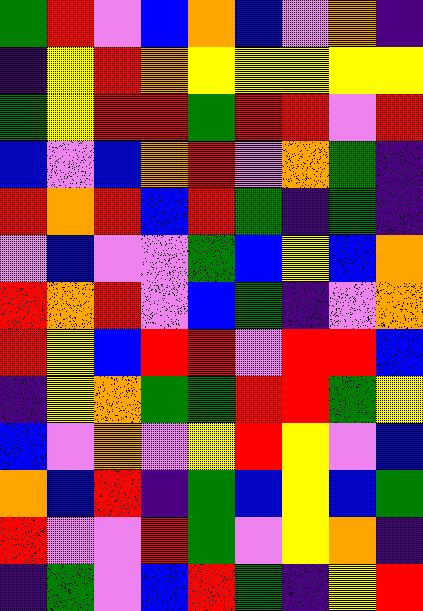[["green", "red", "violet", "blue", "orange", "blue", "violet", "orange", "indigo"], ["indigo", "yellow", "red", "orange", "yellow", "yellow", "yellow", "yellow", "yellow"], ["green", "yellow", "red", "red", "green", "red", "red", "violet", "red"], ["blue", "violet", "blue", "orange", "red", "violet", "orange", "green", "indigo"], ["red", "orange", "red", "blue", "red", "green", "indigo", "green", "indigo"], ["violet", "blue", "violet", "violet", "green", "blue", "yellow", "blue", "orange"], ["red", "orange", "red", "violet", "blue", "green", "indigo", "violet", "orange"], ["red", "yellow", "blue", "red", "red", "violet", "red", "red", "blue"], ["indigo", "yellow", "orange", "green", "green", "red", "red", "green", "yellow"], ["blue", "violet", "orange", "violet", "yellow", "red", "yellow", "violet", "blue"], ["orange", "blue", "red", "indigo", "green", "blue", "yellow", "blue", "green"], ["red", "violet", "violet", "red", "green", "violet", "yellow", "orange", "indigo"], ["indigo", "green", "violet", "blue", "red", "green", "indigo", "yellow", "red"]]